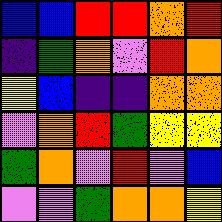[["blue", "blue", "red", "red", "orange", "red"], ["indigo", "green", "orange", "violet", "red", "orange"], ["yellow", "blue", "indigo", "indigo", "orange", "orange"], ["violet", "orange", "red", "green", "yellow", "yellow"], ["green", "orange", "violet", "red", "violet", "blue"], ["violet", "violet", "green", "orange", "orange", "yellow"]]